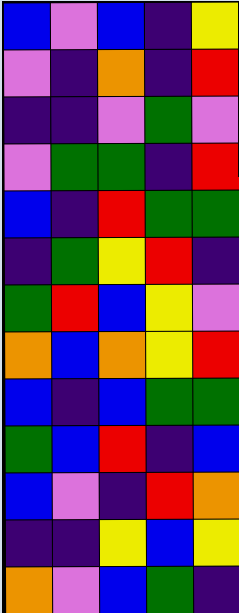[["blue", "violet", "blue", "indigo", "yellow"], ["violet", "indigo", "orange", "indigo", "red"], ["indigo", "indigo", "violet", "green", "violet"], ["violet", "green", "green", "indigo", "red"], ["blue", "indigo", "red", "green", "green"], ["indigo", "green", "yellow", "red", "indigo"], ["green", "red", "blue", "yellow", "violet"], ["orange", "blue", "orange", "yellow", "red"], ["blue", "indigo", "blue", "green", "green"], ["green", "blue", "red", "indigo", "blue"], ["blue", "violet", "indigo", "red", "orange"], ["indigo", "indigo", "yellow", "blue", "yellow"], ["orange", "violet", "blue", "green", "indigo"]]